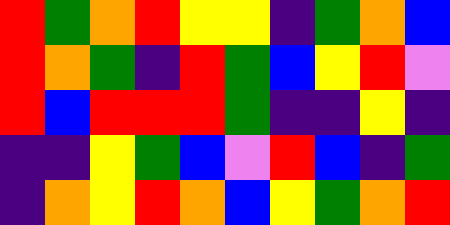[["red", "green", "orange", "red", "yellow", "yellow", "indigo", "green", "orange", "blue"], ["red", "orange", "green", "indigo", "red", "green", "blue", "yellow", "red", "violet"], ["red", "blue", "red", "red", "red", "green", "indigo", "indigo", "yellow", "indigo"], ["indigo", "indigo", "yellow", "green", "blue", "violet", "red", "blue", "indigo", "green"], ["indigo", "orange", "yellow", "red", "orange", "blue", "yellow", "green", "orange", "red"]]